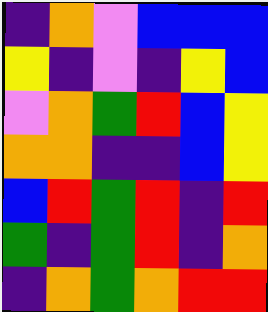[["indigo", "orange", "violet", "blue", "blue", "blue"], ["yellow", "indigo", "violet", "indigo", "yellow", "blue"], ["violet", "orange", "green", "red", "blue", "yellow"], ["orange", "orange", "indigo", "indigo", "blue", "yellow"], ["blue", "red", "green", "red", "indigo", "red"], ["green", "indigo", "green", "red", "indigo", "orange"], ["indigo", "orange", "green", "orange", "red", "red"]]